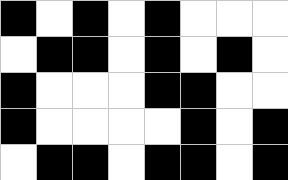[["black", "white", "black", "white", "black", "white", "white", "white"], ["white", "black", "black", "white", "black", "white", "black", "white"], ["black", "white", "white", "white", "black", "black", "white", "white"], ["black", "white", "white", "white", "white", "black", "white", "black"], ["white", "black", "black", "white", "black", "black", "white", "black"]]